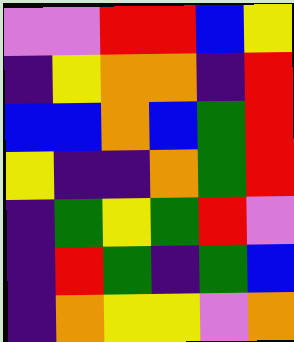[["violet", "violet", "red", "red", "blue", "yellow"], ["indigo", "yellow", "orange", "orange", "indigo", "red"], ["blue", "blue", "orange", "blue", "green", "red"], ["yellow", "indigo", "indigo", "orange", "green", "red"], ["indigo", "green", "yellow", "green", "red", "violet"], ["indigo", "red", "green", "indigo", "green", "blue"], ["indigo", "orange", "yellow", "yellow", "violet", "orange"]]